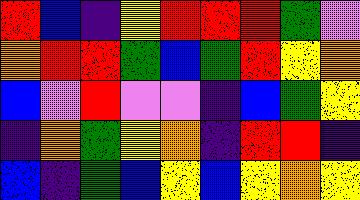[["red", "blue", "indigo", "yellow", "red", "red", "red", "green", "violet"], ["orange", "red", "red", "green", "blue", "green", "red", "yellow", "orange"], ["blue", "violet", "red", "violet", "violet", "indigo", "blue", "green", "yellow"], ["indigo", "orange", "green", "yellow", "orange", "indigo", "red", "red", "indigo"], ["blue", "indigo", "green", "blue", "yellow", "blue", "yellow", "orange", "yellow"]]